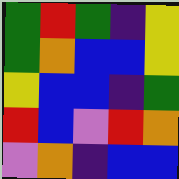[["green", "red", "green", "indigo", "yellow"], ["green", "orange", "blue", "blue", "yellow"], ["yellow", "blue", "blue", "indigo", "green"], ["red", "blue", "violet", "red", "orange"], ["violet", "orange", "indigo", "blue", "blue"]]